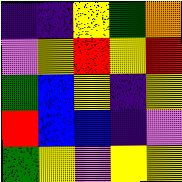[["indigo", "indigo", "yellow", "green", "orange"], ["violet", "yellow", "red", "yellow", "red"], ["green", "blue", "yellow", "indigo", "yellow"], ["red", "blue", "blue", "indigo", "violet"], ["green", "yellow", "violet", "yellow", "yellow"]]